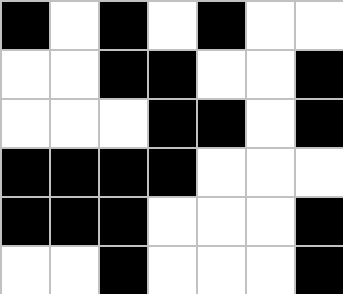[["black", "white", "black", "white", "black", "white", "white"], ["white", "white", "black", "black", "white", "white", "black"], ["white", "white", "white", "black", "black", "white", "black"], ["black", "black", "black", "black", "white", "white", "white"], ["black", "black", "black", "white", "white", "white", "black"], ["white", "white", "black", "white", "white", "white", "black"]]